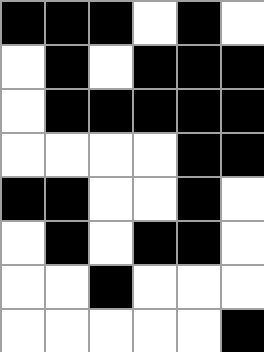[["black", "black", "black", "white", "black", "white"], ["white", "black", "white", "black", "black", "black"], ["white", "black", "black", "black", "black", "black"], ["white", "white", "white", "white", "black", "black"], ["black", "black", "white", "white", "black", "white"], ["white", "black", "white", "black", "black", "white"], ["white", "white", "black", "white", "white", "white"], ["white", "white", "white", "white", "white", "black"]]